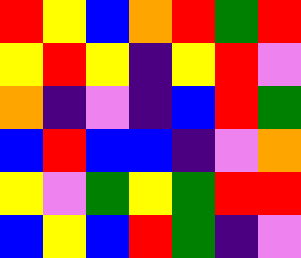[["red", "yellow", "blue", "orange", "red", "green", "red"], ["yellow", "red", "yellow", "indigo", "yellow", "red", "violet"], ["orange", "indigo", "violet", "indigo", "blue", "red", "green"], ["blue", "red", "blue", "blue", "indigo", "violet", "orange"], ["yellow", "violet", "green", "yellow", "green", "red", "red"], ["blue", "yellow", "blue", "red", "green", "indigo", "violet"]]